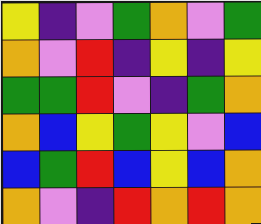[["yellow", "indigo", "violet", "green", "orange", "violet", "green"], ["orange", "violet", "red", "indigo", "yellow", "indigo", "yellow"], ["green", "green", "red", "violet", "indigo", "green", "orange"], ["orange", "blue", "yellow", "green", "yellow", "violet", "blue"], ["blue", "green", "red", "blue", "yellow", "blue", "orange"], ["orange", "violet", "indigo", "red", "orange", "red", "orange"]]